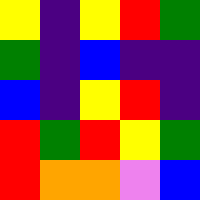[["yellow", "indigo", "yellow", "red", "green"], ["green", "indigo", "blue", "indigo", "indigo"], ["blue", "indigo", "yellow", "red", "indigo"], ["red", "green", "red", "yellow", "green"], ["red", "orange", "orange", "violet", "blue"]]